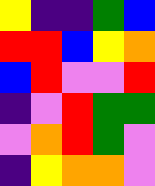[["yellow", "indigo", "indigo", "green", "blue"], ["red", "red", "blue", "yellow", "orange"], ["blue", "red", "violet", "violet", "red"], ["indigo", "violet", "red", "green", "green"], ["violet", "orange", "red", "green", "violet"], ["indigo", "yellow", "orange", "orange", "violet"]]